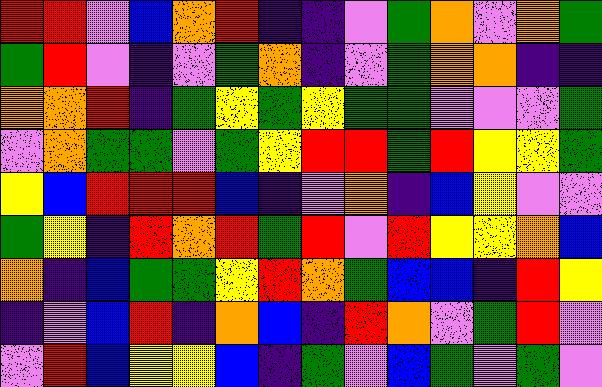[["red", "red", "violet", "blue", "orange", "red", "indigo", "indigo", "violet", "green", "orange", "violet", "orange", "green"], ["green", "red", "violet", "indigo", "violet", "green", "orange", "indigo", "violet", "green", "orange", "orange", "indigo", "indigo"], ["orange", "orange", "red", "indigo", "green", "yellow", "green", "yellow", "green", "green", "violet", "violet", "violet", "green"], ["violet", "orange", "green", "green", "violet", "green", "yellow", "red", "red", "green", "red", "yellow", "yellow", "green"], ["yellow", "blue", "red", "red", "red", "blue", "indigo", "violet", "orange", "indigo", "blue", "yellow", "violet", "violet"], ["green", "yellow", "indigo", "red", "orange", "red", "green", "red", "violet", "red", "yellow", "yellow", "orange", "blue"], ["orange", "indigo", "blue", "green", "green", "yellow", "red", "orange", "green", "blue", "blue", "indigo", "red", "yellow"], ["indigo", "violet", "blue", "red", "indigo", "orange", "blue", "indigo", "red", "orange", "violet", "green", "red", "violet"], ["violet", "red", "blue", "yellow", "yellow", "blue", "indigo", "green", "violet", "blue", "green", "violet", "green", "violet"]]